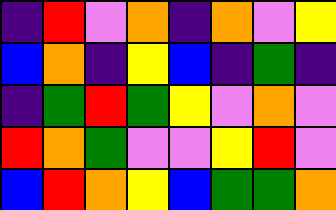[["indigo", "red", "violet", "orange", "indigo", "orange", "violet", "yellow"], ["blue", "orange", "indigo", "yellow", "blue", "indigo", "green", "indigo"], ["indigo", "green", "red", "green", "yellow", "violet", "orange", "violet"], ["red", "orange", "green", "violet", "violet", "yellow", "red", "violet"], ["blue", "red", "orange", "yellow", "blue", "green", "green", "orange"]]